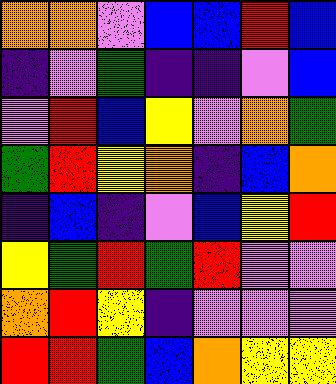[["orange", "orange", "violet", "blue", "blue", "red", "blue"], ["indigo", "violet", "green", "indigo", "indigo", "violet", "blue"], ["violet", "red", "blue", "yellow", "violet", "orange", "green"], ["green", "red", "yellow", "orange", "indigo", "blue", "orange"], ["indigo", "blue", "indigo", "violet", "blue", "yellow", "red"], ["yellow", "green", "red", "green", "red", "violet", "violet"], ["orange", "red", "yellow", "indigo", "violet", "violet", "violet"], ["red", "red", "green", "blue", "orange", "yellow", "yellow"]]